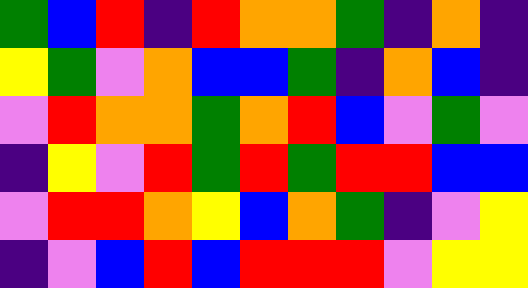[["green", "blue", "red", "indigo", "red", "orange", "orange", "green", "indigo", "orange", "indigo"], ["yellow", "green", "violet", "orange", "blue", "blue", "green", "indigo", "orange", "blue", "indigo"], ["violet", "red", "orange", "orange", "green", "orange", "red", "blue", "violet", "green", "violet"], ["indigo", "yellow", "violet", "red", "green", "red", "green", "red", "red", "blue", "blue"], ["violet", "red", "red", "orange", "yellow", "blue", "orange", "green", "indigo", "violet", "yellow"], ["indigo", "violet", "blue", "red", "blue", "red", "red", "red", "violet", "yellow", "yellow"]]